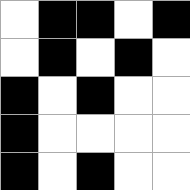[["white", "black", "black", "white", "black"], ["white", "black", "white", "black", "white"], ["black", "white", "black", "white", "white"], ["black", "white", "white", "white", "white"], ["black", "white", "black", "white", "white"]]